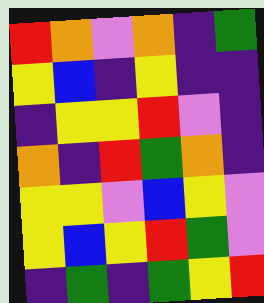[["red", "orange", "violet", "orange", "indigo", "green"], ["yellow", "blue", "indigo", "yellow", "indigo", "indigo"], ["indigo", "yellow", "yellow", "red", "violet", "indigo"], ["orange", "indigo", "red", "green", "orange", "indigo"], ["yellow", "yellow", "violet", "blue", "yellow", "violet"], ["yellow", "blue", "yellow", "red", "green", "violet"], ["indigo", "green", "indigo", "green", "yellow", "red"]]